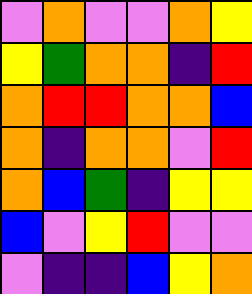[["violet", "orange", "violet", "violet", "orange", "yellow"], ["yellow", "green", "orange", "orange", "indigo", "red"], ["orange", "red", "red", "orange", "orange", "blue"], ["orange", "indigo", "orange", "orange", "violet", "red"], ["orange", "blue", "green", "indigo", "yellow", "yellow"], ["blue", "violet", "yellow", "red", "violet", "violet"], ["violet", "indigo", "indigo", "blue", "yellow", "orange"]]